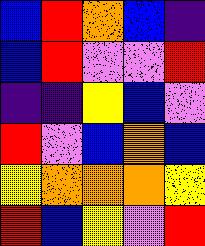[["blue", "red", "orange", "blue", "indigo"], ["blue", "red", "violet", "violet", "red"], ["indigo", "indigo", "yellow", "blue", "violet"], ["red", "violet", "blue", "orange", "blue"], ["yellow", "orange", "orange", "orange", "yellow"], ["red", "blue", "yellow", "violet", "red"]]